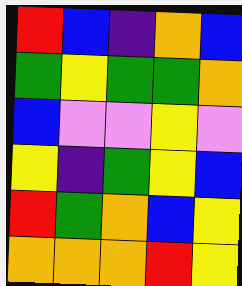[["red", "blue", "indigo", "orange", "blue"], ["green", "yellow", "green", "green", "orange"], ["blue", "violet", "violet", "yellow", "violet"], ["yellow", "indigo", "green", "yellow", "blue"], ["red", "green", "orange", "blue", "yellow"], ["orange", "orange", "orange", "red", "yellow"]]